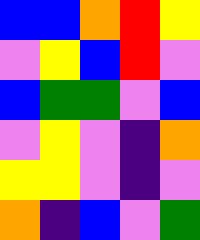[["blue", "blue", "orange", "red", "yellow"], ["violet", "yellow", "blue", "red", "violet"], ["blue", "green", "green", "violet", "blue"], ["violet", "yellow", "violet", "indigo", "orange"], ["yellow", "yellow", "violet", "indigo", "violet"], ["orange", "indigo", "blue", "violet", "green"]]